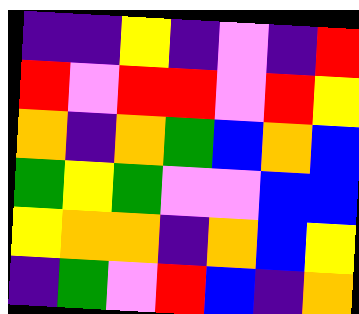[["indigo", "indigo", "yellow", "indigo", "violet", "indigo", "red"], ["red", "violet", "red", "red", "violet", "red", "yellow"], ["orange", "indigo", "orange", "green", "blue", "orange", "blue"], ["green", "yellow", "green", "violet", "violet", "blue", "blue"], ["yellow", "orange", "orange", "indigo", "orange", "blue", "yellow"], ["indigo", "green", "violet", "red", "blue", "indigo", "orange"]]